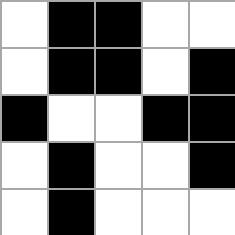[["white", "black", "black", "white", "white"], ["white", "black", "black", "white", "black"], ["black", "white", "white", "black", "black"], ["white", "black", "white", "white", "black"], ["white", "black", "white", "white", "white"]]